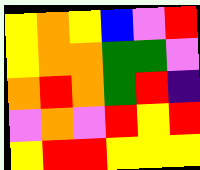[["yellow", "orange", "yellow", "blue", "violet", "red"], ["yellow", "orange", "orange", "green", "green", "violet"], ["orange", "red", "orange", "green", "red", "indigo"], ["violet", "orange", "violet", "red", "yellow", "red"], ["yellow", "red", "red", "yellow", "yellow", "yellow"]]